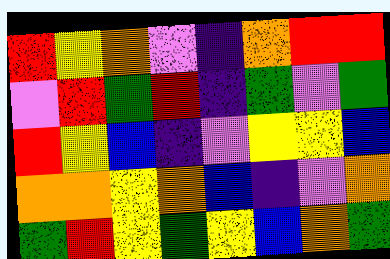[["red", "yellow", "orange", "violet", "indigo", "orange", "red", "red"], ["violet", "red", "green", "red", "indigo", "green", "violet", "green"], ["red", "yellow", "blue", "indigo", "violet", "yellow", "yellow", "blue"], ["orange", "orange", "yellow", "orange", "blue", "indigo", "violet", "orange"], ["green", "red", "yellow", "green", "yellow", "blue", "orange", "green"]]